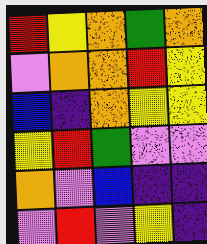[["red", "yellow", "orange", "green", "orange"], ["violet", "orange", "orange", "red", "yellow"], ["blue", "indigo", "orange", "yellow", "yellow"], ["yellow", "red", "green", "violet", "violet"], ["orange", "violet", "blue", "indigo", "indigo"], ["violet", "red", "violet", "yellow", "indigo"]]